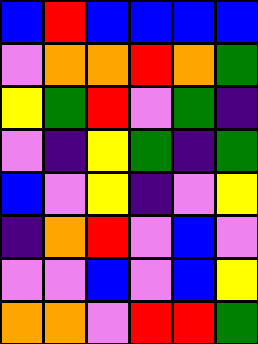[["blue", "red", "blue", "blue", "blue", "blue"], ["violet", "orange", "orange", "red", "orange", "green"], ["yellow", "green", "red", "violet", "green", "indigo"], ["violet", "indigo", "yellow", "green", "indigo", "green"], ["blue", "violet", "yellow", "indigo", "violet", "yellow"], ["indigo", "orange", "red", "violet", "blue", "violet"], ["violet", "violet", "blue", "violet", "blue", "yellow"], ["orange", "orange", "violet", "red", "red", "green"]]